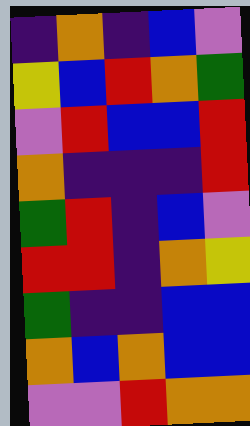[["indigo", "orange", "indigo", "blue", "violet"], ["yellow", "blue", "red", "orange", "green"], ["violet", "red", "blue", "blue", "red"], ["orange", "indigo", "indigo", "indigo", "red"], ["green", "red", "indigo", "blue", "violet"], ["red", "red", "indigo", "orange", "yellow"], ["green", "indigo", "indigo", "blue", "blue"], ["orange", "blue", "orange", "blue", "blue"], ["violet", "violet", "red", "orange", "orange"]]